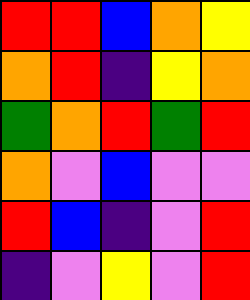[["red", "red", "blue", "orange", "yellow"], ["orange", "red", "indigo", "yellow", "orange"], ["green", "orange", "red", "green", "red"], ["orange", "violet", "blue", "violet", "violet"], ["red", "blue", "indigo", "violet", "red"], ["indigo", "violet", "yellow", "violet", "red"]]